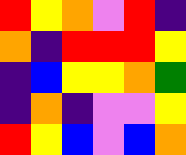[["red", "yellow", "orange", "violet", "red", "indigo"], ["orange", "indigo", "red", "red", "red", "yellow"], ["indigo", "blue", "yellow", "yellow", "orange", "green"], ["indigo", "orange", "indigo", "violet", "violet", "yellow"], ["red", "yellow", "blue", "violet", "blue", "orange"]]